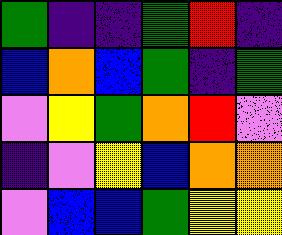[["green", "indigo", "indigo", "green", "red", "indigo"], ["blue", "orange", "blue", "green", "indigo", "green"], ["violet", "yellow", "green", "orange", "red", "violet"], ["indigo", "violet", "yellow", "blue", "orange", "orange"], ["violet", "blue", "blue", "green", "yellow", "yellow"]]